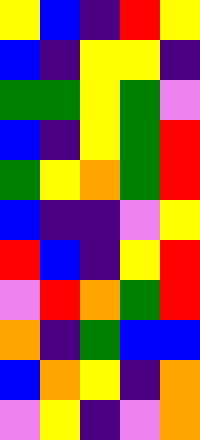[["yellow", "blue", "indigo", "red", "yellow"], ["blue", "indigo", "yellow", "yellow", "indigo"], ["green", "green", "yellow", "green", "violet"], ["blue", "indigo", "yellow", "green", "red"], ["green", "yellow", "orange", "green", "red"], ["blue", "indigo", "indigo", "violet", "yellow"], ["red", "blue", "indigo", "yellow", "red"], ["violet", "red", "orange", "green", "red"], ["orange", "indigo", "green", "blue", "blue"], ["blue", "orange", "yellow", "indigo", "orange"], ["violet", "yellow", "indigo", "violet", "orange"]]